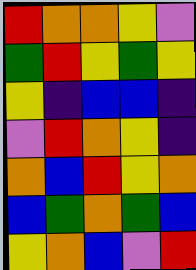[["red", "orange", "orange", "yellow", "violet"], ["green", "red", "yellow", "green", "yellow"], ["yellow", "indigo", "blue", "blue", "indigo"], ["violet", "red", "orange", "yellow", "indigo"], ["orange", "blue", "red", "yellow", "orange"], ["blue", "green", "orange", "green", "blue"], ["yellow", "orange", "blue", "violet", "red"]]